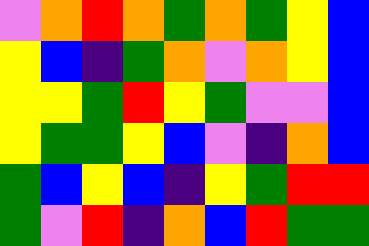[["violet", "orange", "red", "orange", "green", "orange", "green", "yellow", "blue"], ["yellow", "blue", "indigo", "green", "orange", "violet", "orange", "yellow", "blue"], ["yellow", "yellow", "green", "red", "yellow", "green", "violet", "violet", "blue"], ["yellow", "green", "green", "yellow", "blue", "violet", "indigo", "orange", "blue"], ["green", "blue", "yellow", "blue", "indigo", "yellow", "green", "red", "red"], ["green", "violet", "red", "indigo", "orange", "blue", "red", "green", "green"]]